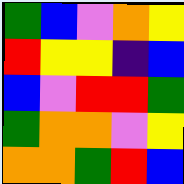[["green", "blue", "violet", "orange", "yellow"], ["red", "yellow", "yellow", "indigo", "blue"], ["blue", "violet", "red", "red", "green"], ["green", "orange", "orange", "violet", "yellow"], ["orange", "orange", "green", "red", "blue"]]